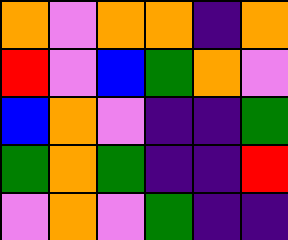[["orange", "violet", "orange", "orange", "indigo", "orange"], ["red", "violet", "blue", "green", "orange", "violet"], ["blue", "orange", "violet", "indigo", "indigo", "green"], ["green", "orange", "green", "indigo", "indigo", "red"], ["violet", "orange", "violet", "green", "indigo", "indigo"]]